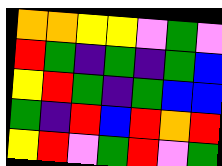[["orange", "orange", "yellow", "yellow", "violet", "green", "violet"], ["red", "green", "indigo", "green", "indigo", "green", "blue"], ["yellow", "red", "green", "indigo", "green", "blue", "blue"], ["green", "indigo", "red", "blue", "red", "orange", "red"], ["yellow", "red", "violet", "green", "red", "violet", "green"]]